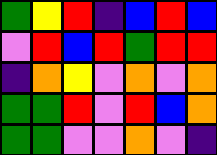[["green", "yellow", "red", "indigo", "blue", "red", "blue"], ["violet", "red", "blue", "red", "green", "red", "red"], ["indigo", "orange", "yellow", "violet", "orange", "violet", "orange"], ["green", "green", "red", "violet", "red", "blue", "orange"], ["green", "green", "violet", "violet", "orange", "violet", "indigo"]]